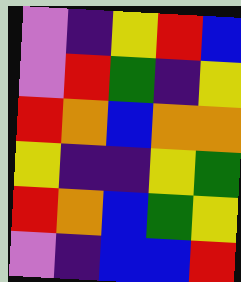[["violet", "indigo", "yellow", "red", "blue"], ["violet", "red", "green", "indigo", "yellow"], ["red", "orange", "blue", "orange", "orange"], ["yellow", "indigo", "indigo", "yellow", "green"], ["red", "orange", "blue", "green", "yellow"], ["violet", "indigo", "blue", "blue", "red"]]